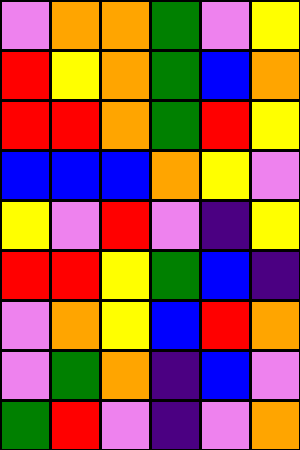[["violet", "orange", "orange", "green", "violet", "yellow"], ["red", "yellow", "orange", "green", "blue", "orange"], ["red", "red", "orange", "green", "red", "yellow"], ["blue", "blue", "blue", "orange", "yellow", "violet"], ["yellow", "violet", "red", "violet", "indigo", "yellow"], ["red", "red", "yellow", "green", "blue", "indigo"], ["violet", "orange", "yellow", "blue", "red", "orange"], ["violet", "green", "orange", "indigo", "blue", "violet"], ["green", "red", "violet", "indigo", "violet", "orange"]]